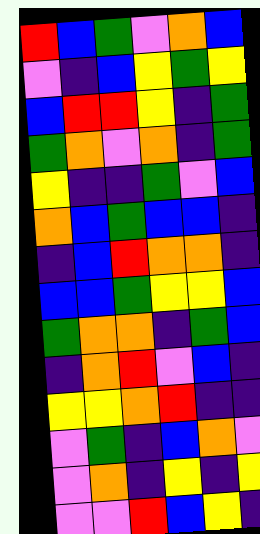[["red", "blue", "green", "violet", "orange", "blue"], ["violet", "indigo", "blue", "yellow", "green", "yellow"], ["blue", "red", "red", "yellow", "indigo", "green"], ["green", "orange", "violet", "orange", "indigo", "green"], ["yellow", "indigo", "indigo", "green", "violet", "blue"], ["orange", "blue", "green", "blue", "blue", "indigo"], ["indigo", "blue", "red", "orange", "orange", "indigo"], ["blue", "blue", "green", "yellow", "yellow", "blue"], ["green", "orange", "orange", "indigo", "green", "blue"], ["indigo", "orange", "red", "violet", "blue", "indigo"], ["yellow", "yellow", "orange", "red", "indigo", "indigo"], ["violet", "green", "indigo", "blue", "orange", "violet"], ["violet", "orange", "indigo", "yellow", "indigo", "yellow"], ["violet", "violet", "red", "blue", "yellow", "indigo"]]